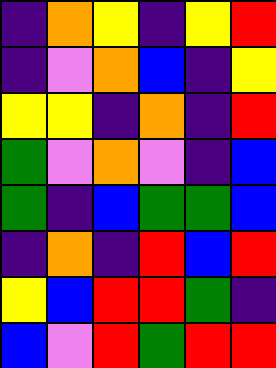[["indigo", "orange", "yellow", "indigo", "yellow", "red"], ["indigo", "violet", "orange", "blue", "indigo", "yellow"], ["yellow", "yellow", "indigo", "orange", "indigo", "red"], ["green", "violet", "orange", "violet", "indigo", "blue"], ["green", "indigo", "blue", "green", "green", "blue"], ["indigo", "orange", "indigo", "red", "blue", "red"], ["yellow", "blue", "red", "red", "green", "indigo"], ["blue", "violet", "red", "green", "red", "red"]]